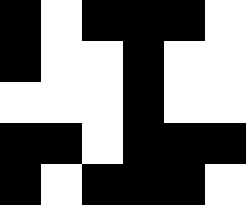[["black", "white", "black", "black", "black", "white"], ["black", "white", "white", "black", "white", "white"], ["white", "white", "white", "black", "white", "white"], ["black", "black", "white", "black", "black", "black"], ["black", "white", "black", "black", "black", "white"]]